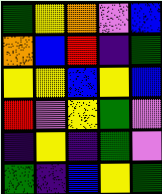[["green", "yellow", "orange", "violet", "blue"], ["orange", "blue", "red", "indigo", "green"], ["yellow", "yellow", "blue", "yellow", "blue"], ["red", "violet", "yellow", "green", "violet"], ["indigo", "yellow", "indigo", "green", "violet"], ["green", "indigo", "blue", "yellow", "green"]]